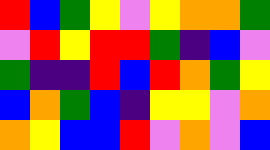[["red", "blue", "green", "yellow", "violet", "yellow", "orange", "orange", "green"], ["violet", "red", "yellow", "red", "red", "green", "indigo", "blue", "violet"], ["green", "indigo", "indigo", "red", "blue", "red", "orange", "green", "yellow"], ["blue", "orange", "green", "blue", "indigo", "yellow", "yellow", "violet", "orange"], ["orange", "yellow", "blue", "blue", "red", "violet", "orange", "violet", "blue"]]